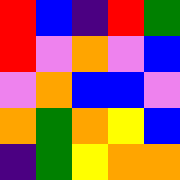[["red", "blue", "indigo", "red", "green"], ["red", "violet", "orange", "violet", "blue"], ["violet", "orange", "blue", "blue", "violet"], ["orange", "green", "orange", "yellow", "blue"], ["indigo", "green", "yellow", "orange", "orange"]]